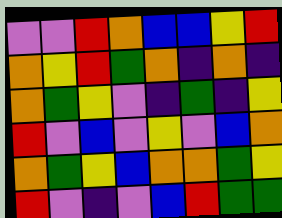[["violet", "violet", "red", "orange", "blue", "blue", "yellow", "red"], ["orange", "yellow", "red", "green", "orange", "indigo", "orange", "indigo"], ["orange", "green", "yellow", "violet", "indigo", "green", "indigo", "yellow"], ["red", "violet", "blue", "violet", "yellow", "violet", "blue", "orange"], ["orange", "green", "yellow", "blue", "orange", "orange", "green", "yellow"], ["red", "violet", "indigo", "violet", "blue", "red", "green", "green"]]